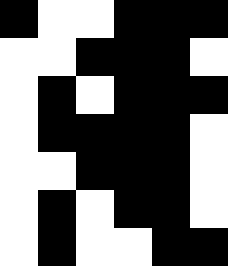[["black", "white", "white", "black", "black", "black"], ["white", "white", "black", "black", "black", "white"], ["white", "black", "white", "black", "black", "black"], ["white", "black", "black", "black", "black", "white"], ["white", "white", "black", "black", "black", "white"], ["white", "black", "white", "black", "black", "white"], ["white", "black", "white", "white", "black", "black"]]